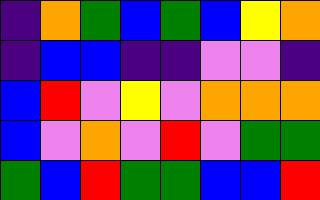[["indigo", "orange", "green", "blue", "green", "blue", "yellow", "orange"], ["indigo", "blue", "blue", "indigo", "indigo", "violet", "violet", "indigo"], ["blue", "red", "violet", "yellow", "violet", "orange", "orange", "orange"], ["blue", "violet", "orange", "violet", "red", "violet", "green", "green"], ["green", "blue", "red", "green", "green", "blue", "blue", "red"]]